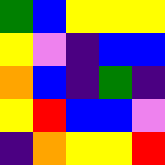[["green", "blue", "yellow", "yellow", "yellow"], ["yellow", "violet", "indigo", "blue", "blue"], ["orange", "blue", "indigo", "green", "indigo"], ["yellow", "red", "blue", "blue", "violet"], ["indigo", "orange", "yellow", "yellow", "red"]]